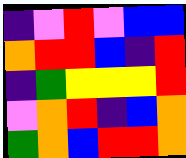[["indigo", "violet", "red", "violet", "blue", "blue"], ["orange", "red", "red", "blue", "indigo", "red"], ["indigo", "green", "yellow", "yellow", "yellow", "red"], ["violet", "orange", "red", "indigo", "blue", "orange"], ["green", "orange", "blue", "red", "red", "orange"]]